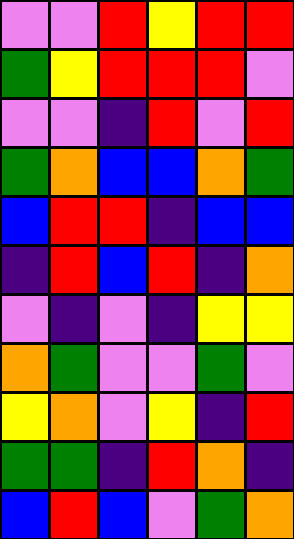[["violet", "violet", "red", "yellow", "red", "red"], ["green", "yellow", "red", "red", "red", "violet"], ["violet", "violet", "indigo", "red", "violet", "red"], ["green", "orange", "blue", "blue", "orange", "green"], ["blue", "red", "red", "indigo", "blue", "blue"], ["indigo", "red", "blue", "red", "indigo", "orange"], ["violet", "indigo", "violet", "indigo", "yellow", "yellow"], ["orange", "green", "violet", "violet", "green", "violet"], ["yellow", "orange", "violet", "yellow", "indigo", "red"], ["green", "green", "indigo", "red", "orange", "indigo"], ["blue", "red", "blue", "violet", "green", "orange"]]